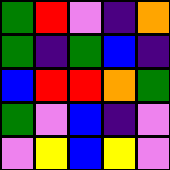[["green", "red", "violet", "indigo", "orange"], ["green", "indigo", "green", "blue", "indigo"], ["blue", "red", "red", "orange", "green"], ["green", "violet", "blue", "indigo", "violet"], ["violet", "yellow", "blue", "yellow", "violet"]]